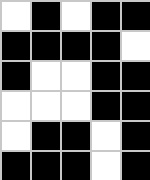[["white", "black", "white", "black", "black"], ["black", "black", "black", "black", "white"], ["black", "white", "white", "black", "black"], ["white", "white", "white", "black", "black"], ["white", "black", "black", "white", "black"], ["black", "black", "black", "white", "black"]]